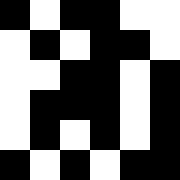[["black", "white", "black", "black", "white", "white"], ["white", "black", "white", "black", "black", "white"], ["white", "white", "black", "black", "white", "black"], ["white", "black", "black", "black", "white", "black"], ["white", "black", "white", "black", "white", "black"], ["black", "white", "black", "white", "black", "black"]]